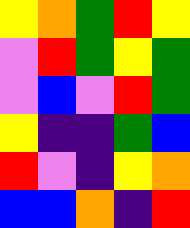[["yellow", "orange", "green", "red", "yellow"], ["violet", "red", "green", "yellow", "green"], ["violet", "blue", "violet", "red", "green"], ["yellow", "indigo", "indigo", "green", "blue"], ["red", "violet", "indigo", "yellow", "orange"], ["blue", "blue", "orange", "indigo", "red"]]